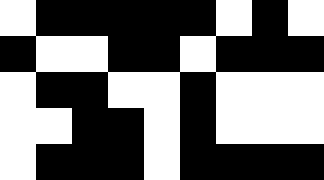[["white", "black", "black", "black", "black", "black", "white", "black", "white"], ["black", "white", "white", "black", "black", "white", "black", "black", "black"], ["white", "black", "black", "white", "white", "black", "white", "white", "white"], ["white", "white", "black", "black", "white", "black", "white", "white", "white"], ["white", "black", "black", "black", "white", "black", "black", "black", "black"]]